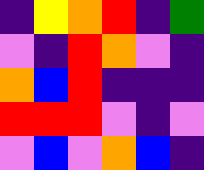[["indigo", "yellow", "orange", "red", "indigo", "green"], ["violet", "indigo", "red", "orange", "violet", "indigo"], ["orange", "blue", "red", "indigo", "indigo", "indigo"], ["red", "red", "red", "violet", "indigo", "violet"], ["violet", "blue", "violet", "orange", "blue", "indigo"]]